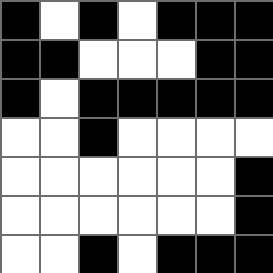[["black", "white", "black", "white", "black", "black", "black"], ["black", "black", "white", "white", "white", "black", "black"], ["black", "white", "black", "black", "black", "black", "black"], ["white", "white", "black", "white", "white", "white", "white"], ["white", "white", "white", "white", "white", "white", "black"], ["white", "white", "white", "white", "white", "white", "black"], ["white", "white", "black", "white", "black", "black", "black"]]